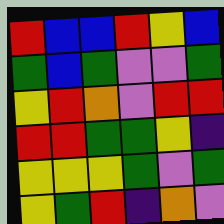[["red", "blue", "blue", "red", "yellow", "blue"], ["green", "blue", "green", "violet", "violet", "green"], ["yellow", "red", "orange", "violet", "red", "red"], ["red", "red", "green", "green", "yellow", "indigo"], ["yellow", "yellow", "yellow", "green", "violet", "green"], ["yellow", "green", "red", "indigo", "orange", "violet"]]